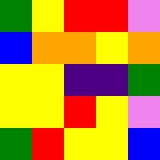[["green", "yellow", "red", "red", "violet"], ["blue", "orange", "orange", "yellow", "orange"], ["yellow", "yellow", "indigo", "indigo", "green"], ["yellow", "yellow", "red", "yellow", "violet"], ["green", "red", "yellow", "yellow", "blue"]]